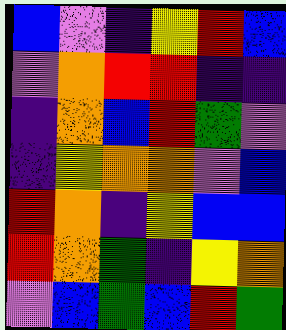[["blue", "violet", "indigo", "yellow", "red", "blue"], ["violet", "orange", "red", "red", "indigo", "indigo"], ["indigo", "orange", "blue", "red", "green", "violet"], ["indigo", "yellow", "orange", "orange", "violet", "blue"], ["red", "orange", "indigo", "yellow", "blue", "blue"], ["red", "orange", "green", "indigo", "yellow", "orange"], ["violet", "blue", "green", "blue", "red", "green"]]